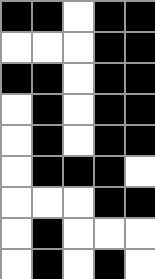[["black", "black", "white", "black", "black"], ["white", "white", "white", "black", "black"], ["black", "black", "white", "black", "black"], ["white", "black", "white", "black", "black"], ["white", "black", "white", "black", "black"], ["white", "black", "black", "black", "white"], ["white", "white", "white", "black", "black"], ["white", "black", "white", "white", "white"], ["white", "black", "white", "black", "white"]]